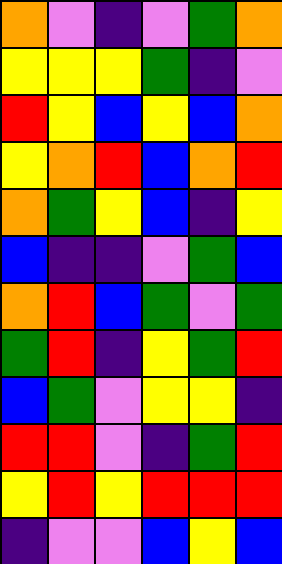[["orange", "violet", "indigo", "violet", "green", "orange"], ["yellow", "yellow", "yellow", "green", "indigo", "violet"], ["red", "yellow", "blue", "yellow", "blue", "orange"], ["yellow", "orange", "red", "blue", "orange", "red"], ["orange", "green", "yellow", "blue", "indigo", "yellow"], ["blue", "indigo", "indigo", "violet", "green", "blue"], ["orange", "red", "blue", "green", "violet", "green"], ["green", "red", "indigo", "yellow", "green", "red"], ["blue", "green", "violet", "yellow", "yellow", "indigo"], ["red", "red", "violet", "indigo", "green", "red"], ["yellow", "red", "yellow", "red", "red", "red"], ["indigo", "violet", "violet", "blue", "yellow", "blue"]]